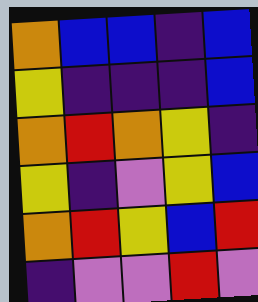[["orange", "blue", "blue", "indigo", "blue"], ["yellow", "indigo", "indigo", "indigo", "blue"], ["orange", "red", "orange", "yellow", "indigo"], ["yellow", "indigo", "violet", "yellow", "blue"], ["orange", "red", "yellow", "blue", "red"], ["indigo", "violet", "violet", "red", "violet"]]